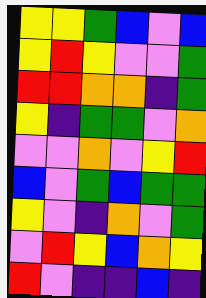[["yellow", "yellow", "green", "blue", "violet", "blue"], ["yellow", "red", "yellow", "violet", "violet", "green"], ["red", "red", "orange", "orange", "indigo", "green"], ["yellow", "indigo", "green", "green", "violet", "orange"], ["violet", "violet", "orange", "violet", "yellow", "red"], ["blue", "violet", "green", "blue", "green", "green"], ["yellow", "violet", "indigo", "orange", "violet", "green"], ["violet", "red", "yellow", "blue", "orange", "yellow"], ["red", "violet", "indigo", "indigo", "blue", "indigo"]]